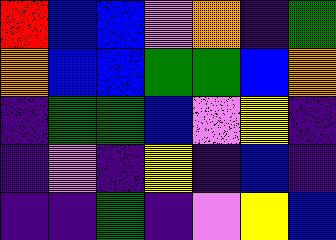[["red", "blue", "blue", "violet", "orange", "indigo", "green"], ["orange", "blue", "blue", "green", "green", "blue", "orange"], ["indigo", "green", "green", "blue", "violet", "yellow", "indigo"], ["indigo", "violet", "indigo", "yellow", "indigo", "blue", "indigo"], ["indigo", "indigo", "green", "indigo", "violet", "yellow", "blue"]]